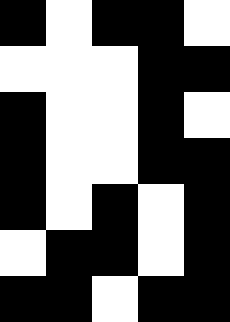[["black", "white", "black", "black", "white"], ["white", "white", "white", "black", "black"], ["black", "white", "white", "black", "white"], ["black", "white", "white", "black", "black"], ["black", "white", "black", "white", "black"], ["white", "black", "black", "white", "black"], ["black", "black", "white", "black", "black"]]